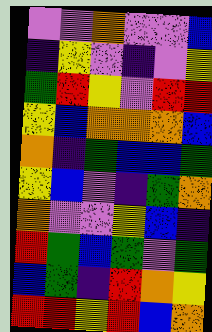[["violet", "violet", "orange", "violet", "violet", "blue"], ["indigo", "yellow", "violet", "indigo", "violet", "yellow"], ["green", "red", "yellow", "violet", "red", "red"], ["yellow", "blue", "orange", "orange", "orange", "blue"], ["orange", "indigo", "green", "blue", "blue", "green"], ["yellow", "blue", "violet", "indigo", "green", "orange"], ["orange", "violet", "violet", "yellow", "blue", "indigo"], ["red", "green", "blue", "green", "violet", "green"], ["blue", "green", "indigo", "red", "orange", "yellow"], ["red", "red", "yellow", "red", "blue", "orange"]]